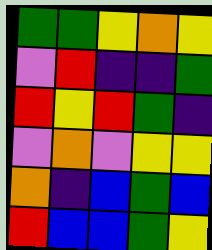[["green", "green", "yellow", "orange", "yellow"], ["violet", "red", "indigo", "indigo", "green"], ["red", "yellow", "red", "green", "indigo"], ["violet", "orange", "violet", "yellow", "yellow"], ["orange", "indigo", "blue", "green", "blue"], ["red", "blue", "blue", "green", "yellow"]]